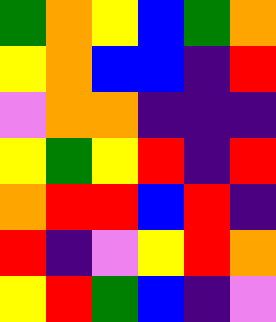[["green", "orange", "yellow", "blue", "green", "orange"], ["yellow", "orange", "blue", "blue", "indigo", "red"], ["violet", "orange", "orange", "indigo", "indigo", "indigo"], ["yellow", "green", "yellow", "red", "indigo", "red"], ["orange", "red", "red", "blue", "red", "indigo"], ["red", "indigo", "violet", "yellow", "red", "orange"], ["yellow", "red", "green", "blue", "indigo", "violet"]]